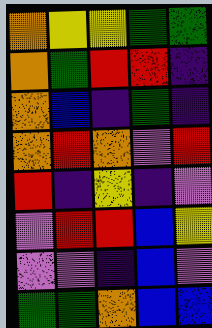[["orange", "yellow", "yellow", "green", "green"], ["orange", "green", "red", "red", "indigo"], ["orange", "blue", "indigo", "green", "indigo"], ["orange", "red", "orange", "violet", "red"], ["red", "indigo", "yellow", "indigo", "violet"], ["violet", "red", "red", "blue", "yellow"], ["violet", "violet", "indigo", "blue", "violet"], ["green", "green", "orange", "blue", "blue"]]